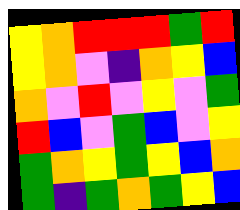[["yellow", "orange", "red", "red", "red", "green", "red"], ["yellow", "orange", "violet", "indigo", "orange", "yellow", "blue"], ["orange", "violet", "red", "violet", "yellow", "violet", "green"], ["red", "blue", "violet", "green", "blue", "violet", "yellow"], ["green", "orange", "yellow", "green", "yellow", "blue", "orange"], ["green", "indigo", "green", "orange", "green", "yellow", "blue"]]